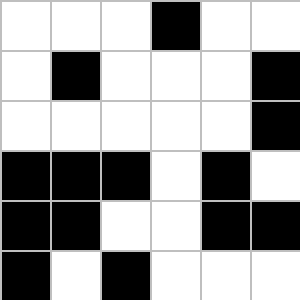[["white", "white", "white", "black", "white", "white"], ["white", "black", "white", "white", "white", "black"], ["white", "white", "white", "white", "white", "black"], ["black", "black", "black", "white", "black", "white"], ["black", "black", "white", "white", "black", "black"], ["black", "white", "black", "white", "white", "white"]]